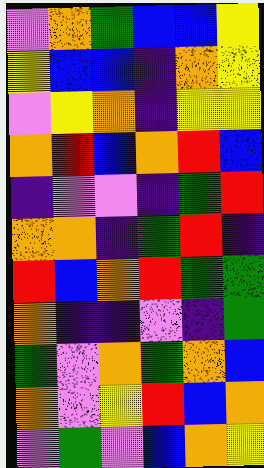[["violet", "orange", "green", "blue", "blue", "yellow"], ["yellow", "blue", "blue", "indigo", "orange", "yellow"], ["violet", "yellow", "orange", "indigo", "yellow", "yellow"], ["orange", "red", "blue", "orange", "red", "blue"], ["indigo", "violet", "violet", "indigo", "green", "red"], ["orange", "orange", "indigo", "green", "red", "indigo"], ["red", "blue", "orange", "red", "green", "green"], ["orange", "indigo", "indigo", "violet", "indigo", "green"], ["green", "violet", "orange", "green", "orange", "blue"], ["orange", "violet", "yellow", "red", "blue", "orange"], ["violet", "green", "violet", "blue", "orange", "yellow"]]